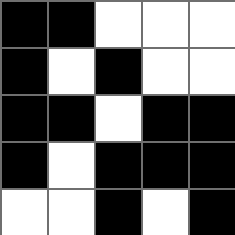[["black", "black", "white", "white", "white"], ["black", "white", "black", "white", "white"], ["black", "black", "white", "black", "black"], ["black", "white", "black", "black", "black"], ["white", "white", "black", "white", "black"]]